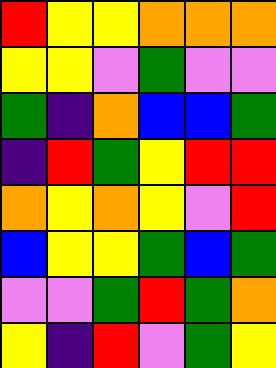[["red", "yellow", "yellow", "orange", "orange", "orange"], ["yellow", "yellow", "violet", "green", "violet", "violet"], ["green", "indigo", "orange", "blue", "blue", "green"], ["indigo", "red", "green", "yellow", "red", "red"], ["orange", "yellow", "orange", "yellow", "violet", "red"], ["blue", "yellow", "yellow", "green", "blue", "green"], ["violet", "violet", "green", "red", "green", "orange"], ["yellow", "indigo", "red", "violet", "green", "yellow"]]